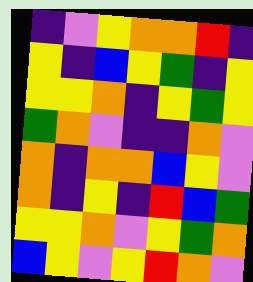[["indigo", "violet", "yellow", "orange", "orange", "red", "indigo"], ["yellow", "indigo", "blue", "yellow", "green", "indigo", "yellow"], ["yellow", "yellow", "orange", "indigo", "yellow", "green", "yellow"], ["green", "orange", "violet", "indigo", "indigo", "orange", "violet"], ["orange", "indigo", "orange", "orange", "blue", "yellow", "violet"], ["orange", "indigo", "yellow", "indigo", "red", "blue", "green"], ["yellow", "yellow", "orange", "violet", "yellow", "green", "orange"], ["blue", "yellow", "violet", "yellow", "red", "orange", "violet"]]